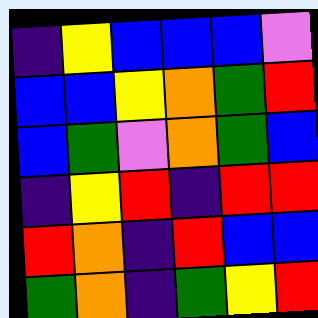[["indigo", "yellow", "blue", "blue", "blue", "violet"], ["blue", "blue", "yellow", "orange", "green", "red"], ["blue", "green", "violet", "orange", "green", "blue"], ["indigo", "yellow", "red", "indigo", "red", "red"], ["red", "orange", "indigo", "red", "blue", "blue"], ["green", "orange", "indigo", "green", "yellow", "red"]]